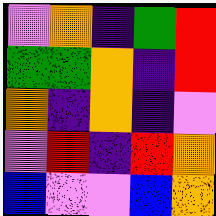[["violet", "orange", "indigo", "green", "red"], ["green", "green", "orange", "indigo", "red"], ["orange", "indigo", "orange", "indigo", "violet"], ["violet", "red", "indigo", "red", "orange"], ["blue", "violet", "violet", "blue", "orange"]]